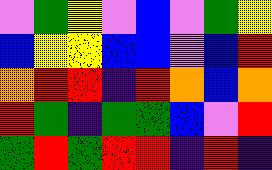[["violet", "green", "yellow", "violet", "blue", "violet", "green", "yellow"], ["blue", "yellow", "yellow", "blue", "blue", "violet", "blue", "red"], ["orange", "red", "red", "indigo", "red", "orange", "blue", "orange"], ["red", "green", "indigo", "green", "green", "blue", "violet", "red"], ["green", "red", "green", "red", "red", "indigo", "red", "indigo"]]